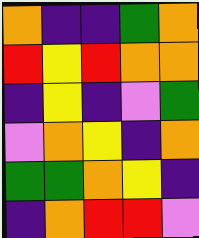[["orange", "indigo", "indigo", "green", "orange"], ["red", "yellow", "red", "orange", "orange"], ["indigo", "yellow", "indigo", "violet", "green"], ["violet", "orange", "yellow", "indigo", "orange"], ["green", "green", "orange", "yellow", "indigo"], ["indigo", "orange", "red", "red", "violet"]]